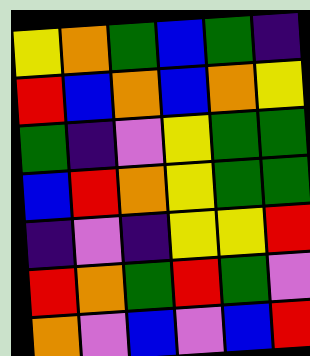[["yellow", "orange", "green", "blue", "green", "indigo"], ["red", "blue", "orange", "blue", "orange", "yellow"], ["green", "indigo", "violet", "yellow", "green", "green"], ["blue", "red", "orange", "yellow", "green", "green"], ["indigo", "violet", "indigo", "yellow", "yellow", "red"], ["red", "orange", "green", "red", "green", "violet"], ["orange", "violet", "blue", "violet", "blue", "red"]]